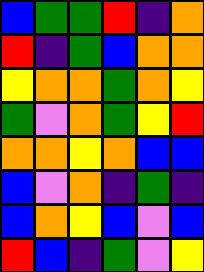[["blue", "green", "green", "red", "indigo", "orange"], ["red", "indigo", "green", "blue", "orange", "orange"], ["yellow", "orange", "orange", "green", "orange", "yellow"], ["green", "violet", "orange", "green", "yellow", "red"], ["orange", "orange", "yellow", "orange", "blue", "blue"], ["blue", "violet", "orange", "indigo", "green", "indigo"], ["blue", "orange", "yellow", "blue", "violet", "blue"], ["red", "blue", "indigo", "green", "violet", "yellow"]]